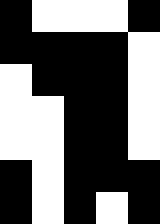[["black", "white", "white", "white", "black"], ["black", "black", "black", "black", "white"], ["white", "black", "black", "black", "white"], ["white", "white", "black", "black", "white"], ["white", "white", "black", "black", "white"], ["black", "white", "black", "black", "black"], ["black", "white", "black", "white", "black"]]